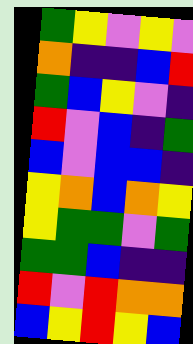[["green", "yellow", "violet", "yellow", "violet"], ["orange", "indigo", "indigo", "blue", "red"], ["green", "blue", "yellow", "violet", "indigo"], ["red", "violet", "blue", "indigo", "green"], ["blue", "violet", "blue", "blue", "indigo"], ["yellow", "orange", "blue", "orange", "yellow"], ["yellow", "green", "green", "violet", "green"], ["green", "green", "blue", "indigo", "indigo"], ["red", "violet", "red", "orange", "orange"], ["blue", "yellow", "red", "yellow", "blue"]]